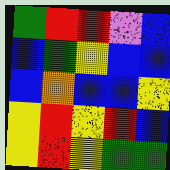[["green", "red", "red", "violet", "blue"], ["blue", "green", "yellow", "blue", "blue"], ["blue", "orange", "blue", "blue", "yellow"], ["yellow", "red", "yellow", "red", "blue"], ["yellow", "red", "yellow", "green", "green"]]